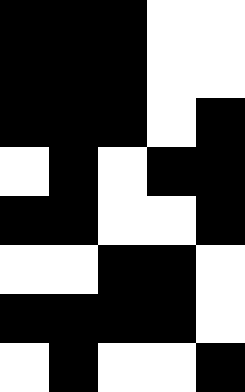[["black", "black", "black", "white", "white"], ["black", "black", "black", "white", "white"], ["black", "black", "black", "white", "black"], ["white", "black", "white", "black", "black"], ["black", "black", "white", "white", "black"], ["white", "white", "black", "black", "white"], ["black", "black", "black", "black", "white"], ["white", "black", "white", "white", "black"]]